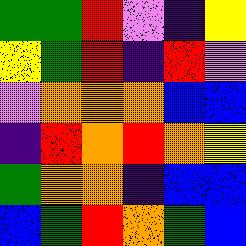[["green", "green", "red", "violet", "indigo", "yellow"], ["yellow", "green", "red", "indigo", "red", "violet"], ["violet", "orange", "orange", "orange", "blue", "blue"], ["indigo", "red", "orange", "red", "orange", "yellow"], ["green", "orange", "orange", "indigo", "blue", "blue"], ["blue", "green", "red", "orange", "green", "blue"]]